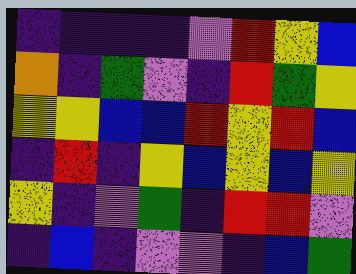[["indigo", "indigo", "indigo", "indigo", "violet", "red", "yellow", "blue"], ["orange", "indigo", "green", "violet", "indigo", "red", "green", "yellow"], ["yellow", "yellow", "blue", "blue", "red", "yellow", "red", "blue"], ["indigo", "red", "indigo", "yellow", "blue", "yellow", "blue", "yellow"], ["yellow", "indigo", "violet", "green", "indigo", "red", "red", "violet"], ["indigo", "blue", "indigo", "violet", "violet", "indigo", "blue", "green"]]